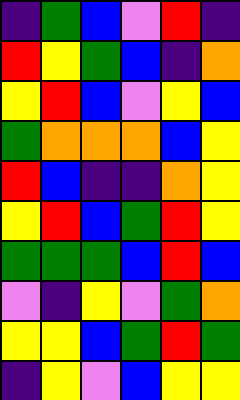[["indigo", "green", "blue", "violet", "red", "indigo"], ["red", "yellow", "green", "blue", "indigo", "orange"], ["yellow", "red", "blue", "violet", "yellow", "blue"], ["green", "orange", "orange", "orange", "blue", "yellow"], ["red", "blue", "indigo", "indigo", "orange", "yellow"], ["yellow", "red", "blue", "green", "red", "yellow"], ["green", "green", "green", "blue", "red", "blue"], ["violet", "indigo", "yellow", "violet", "green", "orange"], ["yellow", "yellow", "blue", "green", "red", "green"], ["indigo", "yellow", "violet", "blue", "yellow", "yellow"]]